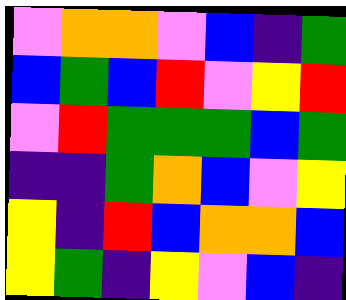[["violet", "orange", "orange", "violet", "blue", "indigo", "green"], ["blue", "green", "blue", "red", "violet", "yellow", "red"], ["violet", "red", "green", "green", "green", "blue", "green"], ["indigo", "indigo", "green", "orange", "blue", "violet", "yellow"], ["yellow", "indigo", "red", "blue", "orange", "orange", "blue"], ["yellow", "green", "indigo", "yellow", "violet", "blue", "indigo"]]